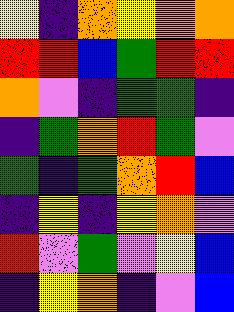[["yellow", "indigo", "orange", "yellow", "orange", "orange"], ["red", "red", "blue", "green", "red", "red"], ["orange", "violet", "indigo", "green", "green", "indigo"], ["indigo", "green", "orange", "red", "green", "violet"], ["green", "indigo", "green", "orange", "red", "blue"], ["indigo", "yellow", "indigo", "yellow", "orange", "violet"], ["red", "violet", "green", "violet", "yellow", "blue"], ["indigo", "yellow", "orange", "indigo", "violet", "blue"]]